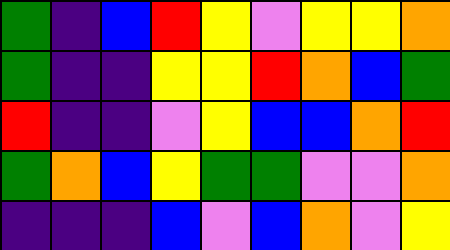[["green", "indigo", "blue", "red", "yellow", "violet", "yellow", "yellow", "orange"], ["green", "indigo", "indigo", "yellow", "yellow", "red", "orange", "blue", "green"], ["red", "indigo", "indigo", "violet", "yellow", "blue", "blue", "orange", "red"], ["green", "orange", "blue", "yellow", "green", "green", "violet", "violet", "orange"], ["indigo", "indigo", "indigo", "blue", "violet", "blue", "orange", "violet", "yellow"]]